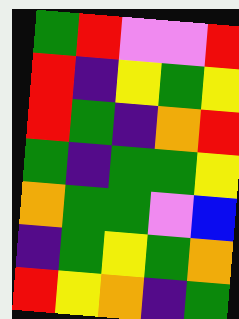[["green", "red", "violet", "violet", "red"], ["red", "indigo", "yellow", "green", "yellow"], ["red", "green", "indigo", "orange", "red"], ["green", "indigo", "green", "green", "yellow"], ["orange", "green", "green", "violet", "blue"], ["indigo", "green", "yellow", "green", "orange"], ["red", "yellow", "orange", "indigo", "green"]]